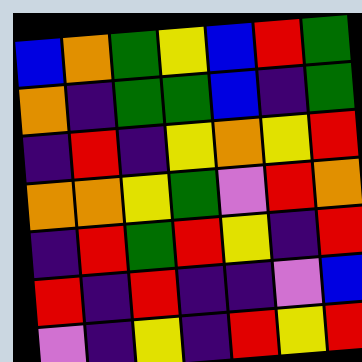[["blue", "orange", "green", "yellow", "blue", "red", "green"], ["orange", "indigo", "green", "green", "blue", "indigo", "green"], ["indigo", "red", "indigo", "yellow", "orange", "yellow", "red"], ["orange", "orange", "yellow", "green", "violet", "red", "orange"], ["indigo", "red", "green", "red", "yellow", "indigo", "red"], ["red", "indigo", "red", "indigo", "indigo", "violet", "blue"], ["violet", "indigo", "yellow", "indigo", "red", "yellow", "red"]]